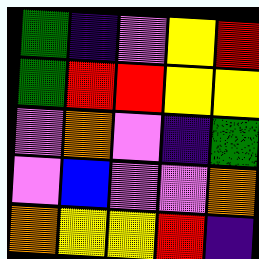[["green", "indigo", "violet", "yellow", "red"], ["green", "red", "red", "yellow", "yellow"], ["violet", "orange", "violet", "indigo", "green"], ["violet", "blue", "violet", "violet", "orange"], ["orange", "yellow", "yellow", "red", "indigo"]]